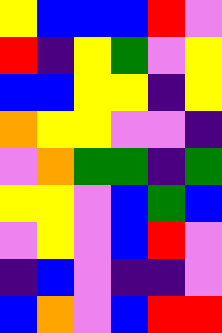[["yellow", "blue", "blue", "blue", "red", "violet"], ["red", "indigo", "yellow", "green", "violet", "yellow"], ["blue", "blue", "yellow", "yellow", "indigo", "yellow"], ["orange", "yellow", "yellow", "violet", "violet", "indigo"], ["violet", "orange", "green", "green", "indigo", "green"], ["yellow", "yellow", "violet", "blue", "green", "blue"], ["violet", "yellow", "violet", "blue", "red", "violet"], ["indigo", "blue", "violet", "indigo", "indigo", "violet"], ["blue", "orange", "violet", "blue", "red", "red"]]